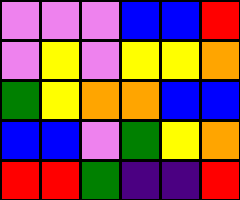[["violet", "violet", "violet", "blue", "blue", "red"], ["violet", "yellow", "violet", "yellow", "yellow", "orange"], ["green", "yellow", "orange", "orange", "blue", "blue"], ["blue", "blue", "violet", "green", "yellow", "orange"], ["red", "red", "green", "indigo", "indigo", "red"]]